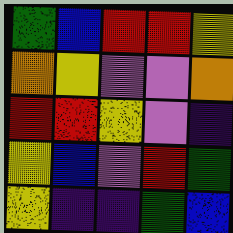[["green", "blue", "red", "red", "yellow"], ["orange", "yellow", "violet", "violet", "orange"], ["red", "red", "yellow", "violet", "indigo"], ["yellow", "blue", "violet", "red", "green"], ["yellow", "indigo", "indigo", "green", "blue"]]